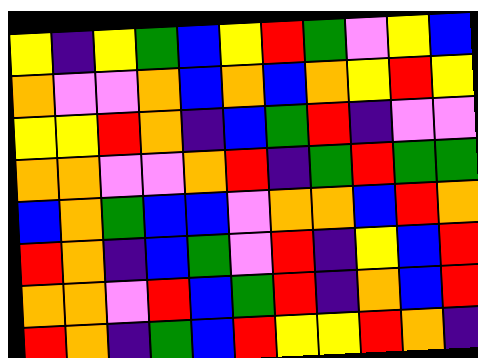[["yellow", "indigo", "yellow", "green", "blue", "yellow", "red", "green", "violet", "yellow", "blue"], ["orange", "violet", "violet", "orange", "blue", "orange", "blue", "orange", "yellow", "red", "yellow"], ["yellow", "yellow", "red", "orange", "indigo", "blue", "green", "red", "indigo", "violet", "violet"], ["orange", "orange", "violet", "violet", "orange", "red", "indigo", "green", "red", "green", "green"], ["blue", "orange", "green", "blue", "blue", "violet", "orange", "orange", "blue", "red", "orange"], ["red", "orange", "indigo", "blue", "green", "violet", "red", "indigo", "yellow", "blue", "red"], ["orange", "orange", "violet", "red", "blue", "green", "red", "indigo", "orange", "blue", "red"], ["red", "orange", "indigo", "green", "blue", "red", "yellow", "yellow", "red", "orange", "indigo"]]